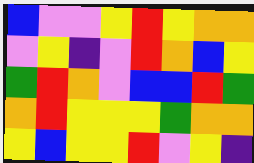[["blue", "violet", "violet", "yellow", "red", "yellow", "orange", "orange"], ["violet", "yellow", "indigo", "violet", "red", "orange", "blue", "yellow"], ["green", "red", "orange", "violet", "blue", "blue", "red", "green"], ["orange", "red", "yellow", "yellow", "yellow", "green", "orange", "orange"], ["yellow", "blue", "yellow", "yellow", "red", "violet", "yellow", "indigo"]]